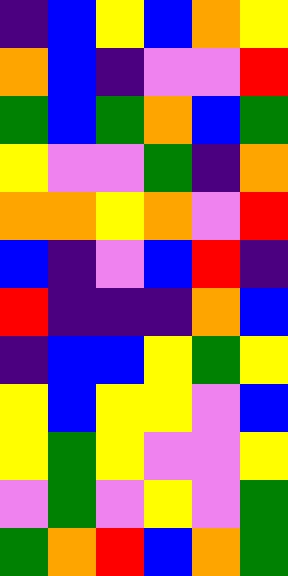[["indigo", "blue", "yellow", "blue", "orange", "yellow"], ["orange", "blue", "indigo", "violet", "violet", "red"], ["green", "blue", "green", "orange", "blue", "green"], ["yellow", "violet", "violet", "green", "indigo", "orange"], ["orange", "orange", "yellow", "orange", "violet", "red"], ["blue", "indigo", "violet", "blue", "red", "indigo"], ["red", "indigo", "indigo", "indigo", "orange", "blue"], ["indigo", "blue", "blue", "yellow", "green", "yellow"], ["yellow", "blue", "yellow", "yellow", "violet", "blue"], ["yellow", "green", "yellow", "violet", "violet", "yellow"], ["violet", "green", "violet", "yellow", "violet", "green"], ["green", "orange", "red", "blue", "orange", "green"]]